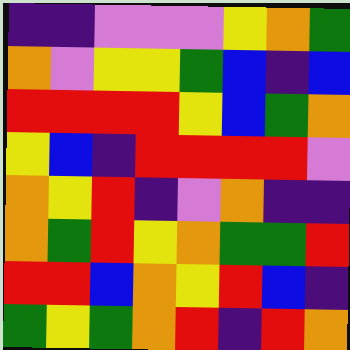[["indigo", "indigo", "violet", "violet", "violet", "yellow", "orange", "green"], ["orange", "violet", "yellow", "yellow", "green", "blue", "indigo", "blue"], ["red", "red", "red", "red", "yellow", "blue", "green", "orange"], ["yellow", "blue", "indigo", "red", "red", "red", "red", "violet"], ["orange", "yellow", "red", "indigo", "violet", "orange", "indigo", "indigo"], ["orange", "green", "red", "yellow", "orange", "green", "green", "red"], ["red", "red", "blue", "orange", "yellow", "red", "blue", "indigo"], ["green", "yellow", "green", "orange", "red", "indigo", "red", "orange"]]